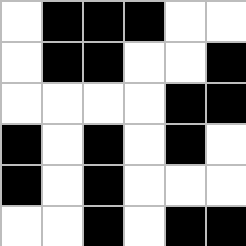[["white", "black", "black", "black", "white", "white"], ["white", "black", "black", "white", "white", "black"], ["white", "white", "white", "white", "black", "black"], ["black", "white", "black", "white", "black", "white"], ["black", "white", "black", "white", "white", "white"], ["white", "white", "black", "white", "black", "black"]]